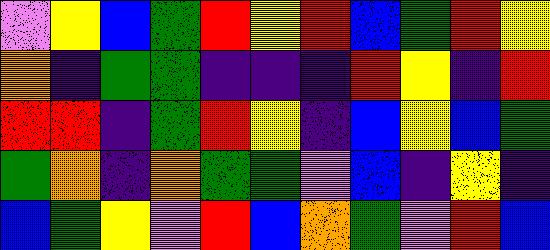[["violet", "yellow", "blue", "green", "red", "yellow", "red", "blue", "green", "red", "yellow"], ["orange", "indigo", "green", "green", "indigo", "indigo", "indigo", "red", "yellow", "indigo", "red"], ["red", "red", "indigo", "green", "red", "yellow", "indigo", "blue", "yellow", "blue", "green"], ["green", "orange", "indigo", "orange", "green", "green", "violet", "blue", "indigo", "yellow", "indigo"], ["blue", "green", "yellow", "violet", "red", "blue", "orange", "green", "violet", "red", "blue"]]